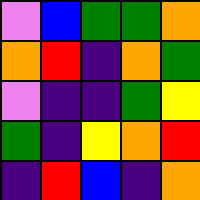[["violet", "blue", "green", "green", "orange"], ["orange", "red", "indigo", "orange", "green"], ["violet", "indigo", "indigo", "green", "yellow"], ["green", "indigo", "yellow", "orange", "red"], ["indigo", "red", "blue", "indigo", "orange"]]